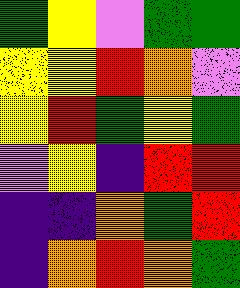[["green", "yellow", "violet", "green", "green"], ["yellow", "yellow", "red", "orange", "violet"], ["yellow", "red", "green", "yellow", "green"], ["violet", "yellow", "indigo", "red", "red"], ["indigo", "indigo", "orange", "green", "red"], ["indigo", "orange", "red", "orange", "green"]]